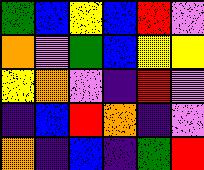[["green", "blue", "yellow", "blue", "red", "violet"], ["orange", "violet", "green", "blue", "yellow", "yellow"], ["yellow", "orange", "violet", "indigo", "red", "violet"], ["indigo", "blue", "red", "orange", "indigo", "violet"], ["orange", "indigo", "blue", "indigo", "green", "red"]]